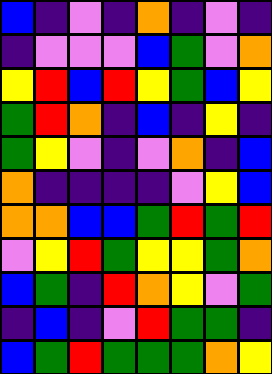[["blue", "indigo", "violet", "indigo", "orange", "indigo", "violet", "indigo"], ["indigo", "violet", "violet", "violet", "blue", "green", "violet", "orange"], ["yellow", "red", "blue", "red", "yellow", "green", "blue", "yellow"], ["green", "red", "orange", "indigo", "blue", "indigo", "yellow", "indigo"], ["green", "yellow", "violet", "indigo", "violet", "orange", "indigo", "blue"], ["orange", "indigo", "indigo", "indigo", "indigo", "violet", "yellow", "blue"], ["orange", "orange", "blue", "blue", "green", "red", "green", "red"], ["violet", "yellow", "red", "green", "yellow", "yellow", "green", "orange"], ["blue", "green", "indigo", "red", "orange", "yellow", "violet", "green"], ["indigo", "blue", "indigo", "violet", "red", "green", "green", "indigo"], ["blue", "green", "red", "green", "green", "green", "orange", "yellow"]]